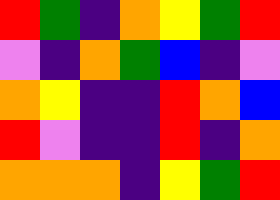[["red", "green", "indigo", "orange", "yellow", "green", "red"], ["violet", "indigo", "orange", "green", "blue", "indigo", "violet"], ["orange", "yellow", "indigo", "indigo", "red", "orange", "blue"], ["red", "violet", "indigo", "indigo", "red", "indigo", "orange"], ["orange", "orange", "orange", "indigo", "yellow", "green", "red"]]